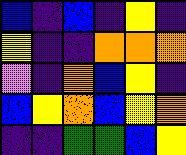[["blue", "indigo", "blue", "indigo", "yellow", "indigo"], ["yellow", "indigo", "indigo", "orange", "orange", "orange"], ["violet", "indigo", "orange", "blue", "yellow", "indigo"], ["blue", "yellow", "orange", "blue", "yellow", "orange"], ["indigo", "indigo", "green", "green", "blue", "yellow"]]